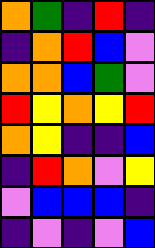[["orange", "green", "indigo", "red", "indigo"], ["indigo", "orange", "red", "blue", "violet"], ["orange", "orange", "blue", "green", "violet"], ["red", "yellow", "orange", "yellow", "red"], ["orange", "yellow", "indigo", "indigo", "blue"], ["indigo", "red", "orange", "violet", "yellow"], ["violet", "blue", "blue", "blue", "indigo"], ["indigo", "violet", "indigo", "violet", "blue"]]